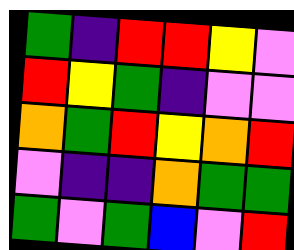[["green", "indigo", "red", "red", "yellow", "violet"], ["red", "yellow", "green", "indigo", "violet", "violet"], ["orange", "green", "red", "yellow", "orange", "red"], ["violet", "indigo", "indigo", "orange", "green", "green"], ["green", "violet", "green", "blue", "violet", "red"]]